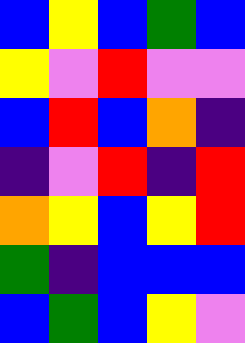[["blue", "yellow", "blue", "green", "blue"], ["yellow", "violet", "red", "violet", "violet"], ["blue", "red", "blue", "orange", "indigo"], ["indigo", "violet", "red", "indigo", "red"], ["orange", "yellow", "blue", "yellow", "red"], ["green", "indigo", "blue", "blue", "blue"], ["blue", "green", "blue", "yellow", "violet"]]